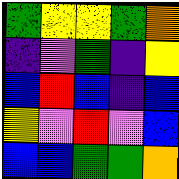[["green", "yellow", "yellow", "green", "orange"], ["indigo", "violet", "green", "indigo", "yellow"], ["blue", "red", "blue", "indigo", "blue"], ["yellow", "violet", "red", "violet", "blue"], ["blue", "blue", "green", "green", "orange"]]